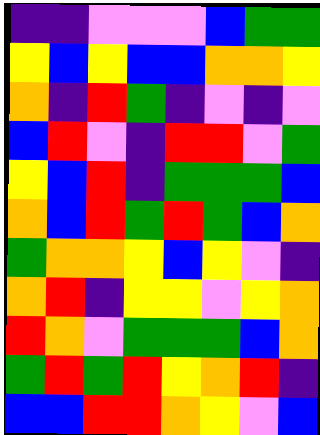[["indigo", "indigo", "violet", "violet", "violet", "blue", "green", "green"], ["yellow", "blue", "yellow", "blue", "blue", "orange", "orange", "yellow"], ["orange", "indigo", "red", "green", "indigo", "violet", "indigo", "violet"], ["blue", "red", "violet", "indigo", "red", "red", "violet", "green"], ["yellow", "blue", "red", "indigo", "green", "green", "green", "blue"], ["orange", "blue", "red", "green", "red", "green", "blue", "orange"], ["green", "orange", "orange", "yellow", "blue", "yellow", "violet", "indigo"], ["orange", "red", "indigo", "yellow", "yellow", "violet", "yellow", "orange"], ["red", "orange", "violet", "green", "green", "green", "blue", "orange"], ["green", "red", "green", "red", "yellow", "orange", "red", "indigo"], ["blue", "blue", "red", "red", "orange", "yellow", "violet", "blue"]]